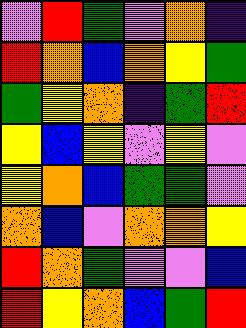[["violet", "red", "green", "violet", "orange", "indigo"], ["red", "orange", "blue", "orange", "yellow", "green"], ["green", "yellow", "orange", "indigo", "green", "red"], ["yellow", "blue", "yellow", "violet", "yellow", "violet"], ["yellow", "orange", "blue", "green", "green", "violet"], ["orange", "blue", "violet", "orange", "orange", "yellow"], ["red", "orange", "green", "violet", "violet", "blue"], ["red", "yellow", "orange", "blue", "green", "red"]]